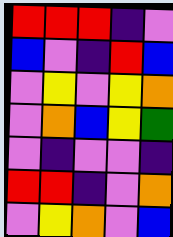[["red", "red", "red", "indigo", "violet"], ["blue", "violet", "indigo", "red", "blue"], ["violet", "yellow", "violet", "yellow", "orange"], ["violet", "orange", "blue", "yellow", "green"], ["violet", "indigo", "violet", "violet", "indigo"], ["red", "red", "indigo", "violet", "orange"], ["violet", "yellow", "orange", "violet", "blue"]]